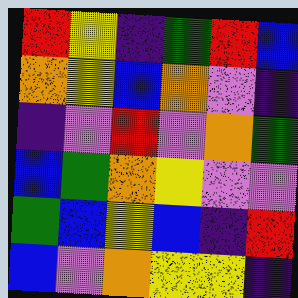[["red", "yellow", "indigo", "green", "red", "blue"], ["orange", "yellow", "blue", "orange", "violet", "indigo"], ["indigo", "violet", "red", "violet", "orange", "green"], ["blue", "green", "orange", "yellow", "violet", "violet"], ["green", "blue", "yellow", "blue", "indigo", "red"], ["blue", "violet", "orange", "yellow", "yellow", "indigo"]]